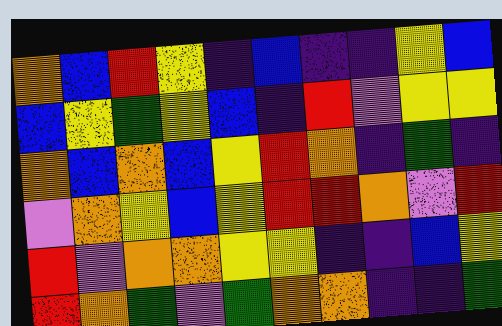[["orange", "blue", "red", "yellow", "indigo", "blue", "indigo", "indigo", "yellow", "blue"], ["blue", "yellow", "green", "yellow", "blue", "indigo", "red", "violet", "yellow", "yellow"], ["orange", "blue", "orange", "blue", "yellow", "red", "orange", "indigo", "green", "indigo"], ["violet", "orange", "yellow", "blue", "yellow", "red", "red", "orange", "violet", "red"], ["red", "violet", "orange", "orange", "yellow", "yellow", "indigo", "indigo", "blue", "yellow"], ["red", "orange", "green", "violet", "green", "orange", "orange", "indigo", "indigo", "green"]]